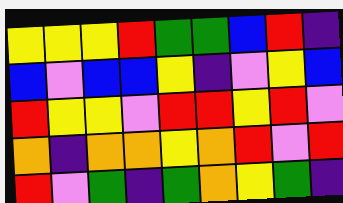[["yellow", "yellow", "yellow", "red", "green", "green", "blue", "red", "indigo"], ["blue", "violet", "blue", "blue", "yellow", "indigo", "violet", "yellow", "blue"], ["red", "yellow", "yellow", "violet", "red", "red", "yellow", "red", "violet"], ["orange", "indigo", "orange", "orange", "yellow", "orange", "red", "violet", "red"], ["red", "violet", "green", "indigo", "green", "orange", "yellow", "green", "indigo"]]